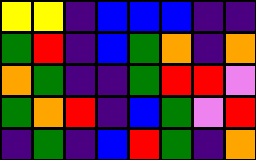[["yellow", "yellow", "indigo", "blue", "blue", "blue", "indigo", "indigo"], ["green", "red", "indigo", "blue", "green", "orange", "indigo", "orange"], ["orange", "green", "indigo", "indigo", "green", "red", "red", "violet"], ["green", "orange", "red", "indigo", "blue", "green", "violet", "red"], ["indigo", "green", "indigo", "blue", "red", "green", "indigo", "orange"]]